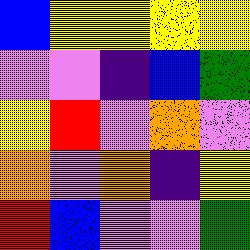[["blue", "yellow", "yellow", "yellow", "yellow"], ["violet", "violet", "indigo", "blue", "green"], ["yellow", "red", "violet", "orange", "violet"], ["orange", "violet", "orange", "indigo", "yellow"], ["red", "blue", "violet", "violet", "green"]]